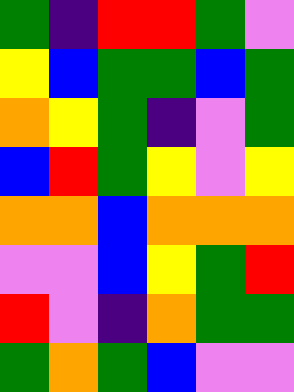[["green", "indigo", "red", "red", "green", "violet"], ["yellow", "blue", "green", "green", "blue", "green"], ["orange", "yellow", "green", "indigo", "violet", "green"], ["blue", "red", "green", "yellow", "violet", "yellow"], ["orange", "orange", "blue", "orange", "orange", "orange"], ["violet", "violet", "blue", "yellow", "green", "red"], ["red", "violet", "indigo", "orange", "green", "green"], ["green", "orange", "green", "blue", "violet", "violet"]]